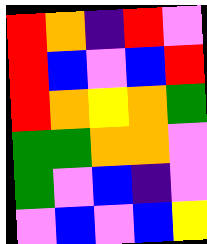[["red", "orange", "indigo", "red", "violet"], ["red", "blue", "violet", "blue", "red"], ["red", "orange", "yellow", "orange", "green"], ["green", "green", "orange", "orange", "violet"], ["green", "violet", "blue", "indigo", "violet"], ["violet", "blue", "violet", "blue", "yellow"]]